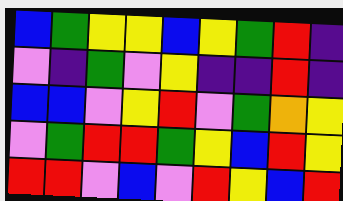[["blue", "green", "yellow", "yellow", "blue", "yellow", "green", "red", "indigo"], ["violet", "indigo", "green", "violet", "yellow", "indigo", "indigo", "red", "indigo"], ["blue", "blue", "violet", "yellow", "red", "violet", "green", "orange", "yellow"], ["violet", "green", "red", "red", "green", "yellow", "blue", "red", "yellow"], ["red", "red", "violet", "blue", "violet", "red", "yellow", "blue", "red"]]